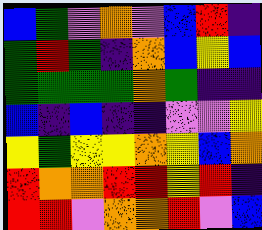[["blue", "green", "violet", "orange", "violet", "blue", "red", "indigo"], ["green", "red", "green", "indigo", "orange", "blue", "yellow", "blue"], ["green", "green", "green", "green", "orange", "green", "indigo", "indigo"], ["blue", "indigo", "blue", "indigo", "indigo", "violet", "violet", "yellow"], ["yellow", "green", "yellow", "yellow", "orange", "yellow", "blue", "orange"], ["red", "orange", "orange", "red", "red", "yellow", "red", "indigo"], ["red", "red", "violet", "orange", "orange", "red", "violet", "blue"]]